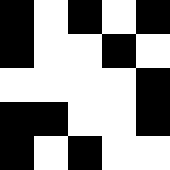[["black", "white", "black", "white", "black"], ["black", "white", "white", "black", "white"], ["white", "white", "white", "white", "black"], ["black", "black", "white", "white", "black"], ["black", "white", "black", "white", "white"]]